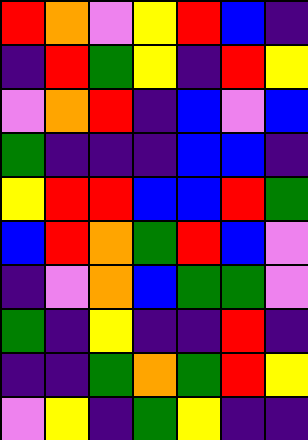[["red", "orange", "violet", "yellow", "red", "blue", "indigo"], ["indigo", "red", "green", "yellow", "indigo", "red", "yellow"], ["violet", "orange", "red", "indigo", "blue", "violet", "blue"], ["green", "indigo", "indigo", "indigo", "blue", "blue", "indigo"], ["yellow", "red", "red", "blue", "blue", "red", "green"], ["blue", "red", "orange", "green", "red", "blue", "violet"], ["indigo", "violet", "orange", "blue", "green", "green", "violet"], ["green", "indigo", "yellow", "indigo", "indigo", "red", "indigo"], ["indigo", "indigo", "green", "orange", "green", "red", "yellow"], ["violet", "yellow", "indigo", "green", "yellow", "indigo", "indigo"]]